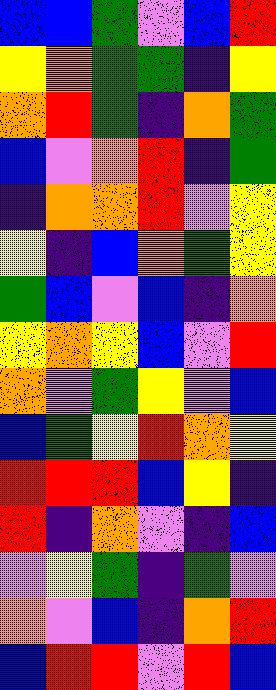[["blue", "blue", "green", "violet", "blue", "red"], ["yellow", "orange", "green", "green", "indigo", "yellow"], ["orange", "red", "green", "indigo", "orange", "green"], ["blue", "violet", "orange", "red", "indigo", "green"], ["indigo", "orange", "orange", "red", "violet", "yellow"], ["yellow", "indigo", "blue", "orange", "green", "yellow"], ["green", "blue", "violet", "blue", "indigo", "orange"], ["yellow", "orange", "yellow", "blue", "violet", "red"], ["orange", "violet", "green", "yellow", "violet", "blue"], ["blue", "green", "yellow", "red", "orange", "yellow"], ["red", "red", "red", "blue", "yellow", "indigo"], ["red", "indigo", "orange", "violet", "indigo", "blue"], ["violet", "yellow", "green", "indigo", "green", "violet"], ["orange", "violet", "blue", "indigo", "orange", "red"], ["blue", "red", "red", "violet", "red", "blue"]]